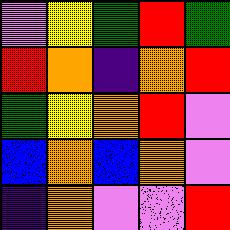[["violet", "yellow", "green", "red", "green"], ["red", "orange", "indigo", "orange", "red"], ["green", "yellow", "orange", "red", "violet"], ["blue", "orange", "blue", "orange", "violet"], ["indigo", "orange", "violet", "violet", "red"]]